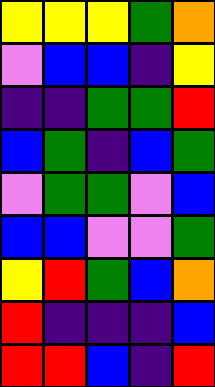[["yellow", "yellow", "yellow", "green", "orange"], ["violet", "blue", "blue", "indigo", "yellow"], ["indigo", "indigo", "green", "green", "red"], ["blue", "green", "indigo", "blue", "green"], ["violet", "green", "green", "violet", "blue"], ["blue", "blue", "violet", "violet", "green"], ["yellow", "red", "green", "blue", "orange"], ["red", "indigo", "indigo", "indigo", "blue"], ["red", "red", "blue", "indigo", "red"]]